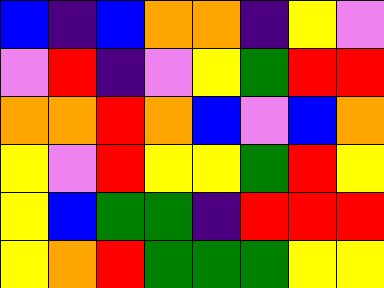[["blue", "indigo", "blue", "orange", "orange", "indigo", "yellow", "violet"], ["violet", "red", "indigo", "violet", "yellow", "green", "red", "red"], ["orange", "orange", "red", "orange", "blue", "violet", "blue", "orange"], ["yellow", "violet", "red", "yellow", "yellow", "green", "red", "yellow"], ["yellow", "blue", "green", "green", "indigo", "red", "red", "red"], ["yellow", "orange", "red", "green", "green", "green", "yellow", "yellow"]]